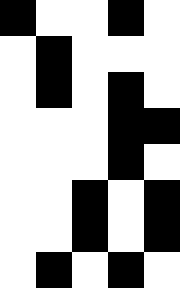[["black", "white", "white", "black", "white"], ["white", "black", "white", "white", "white"], ["white", "black", "white", "black", "white"], ["white", "white", "white", "black", "black"], ["white", "white", "white", "black", "white"], ["white", "white", "black", "white", "black"], ["white", "white", "black", "white", "black"], ["white", "black", "white", "black", "white"]]